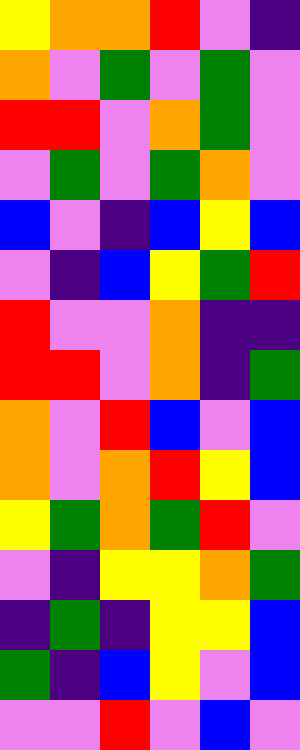[["yellow", "orange", "orange", "red", "violet", "indigo"], ["orange", "violet", "green", "violet", "green", "violet"], ["red", "red", "violet", "orange", "green", "violet"], ["violet", "green", "violet", "green", "orange", "violet"], ["blue", "violet", "indigo", "blue", "yellow", "blue"], ["violet", "indigo", "blue", "yellow", "green", "red"], ["red", "violet", "violet", "orange", "indigo", "indigo"], ["red", "red", "violet", "orange", "indigo", "green"], ["orange", "violet", "red", "blue", "violet", "blue"], ["orange", "violet", "orange", "red", "yellow", "blue"], ["yellow", "green", "orange", "green", "red", "violet"], ["violet", "indigo", "yellow", "yellow", "orange", "green"], ["indigo", "green", "indigo", "yellow", "yellow", "blue"], ["green", "indigo", "blue", "yellow", "violet", "blue"], ["violet", "violet", "red", "violet", "blue", "violet"]]